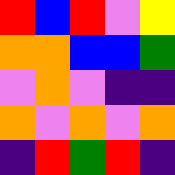[["red", "blue", "red", "violet", "yellow"], ["orange", "orange", "blue", "blue", "green"], ["violet", "orange", "violet", "indigo", "indigo"], ["orange", "violet", "orange", "violet", "orange"], ["indigo", "red", "green", "red", "indigo"]]